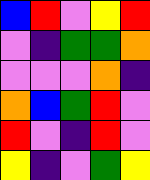[["blue", "red", "violet", "yellow", "red"], ["violet", "indigo", "green", "green", "orange"], ["violet", "violet", "violet", "orange", "indigo"], ["orange", "blue", "green", "red", "violet"], ["red", "violet", "indigo", "red", "violet"], ["yellow", "indigo", "violet", "green", "yellow"]]